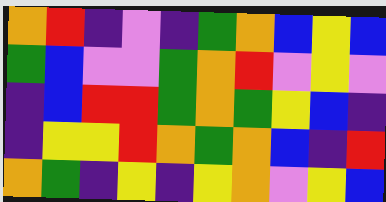[["orange", "red", "indigo", "violet", "indigo", "green", "orange", "blue", "yellow", "blue"], ["green", "blue", "violet", "violet", "green", "orange", "red", "violet", "yellow", "violet"], ["indigo", "blue", "red", "red", "green", "orange", "green", "yellow", "blue", "indigo"], ["indigo", "yellow", "yellow", "red", "orange", "green", "orange", "blue", "indigo", "red"], ["orange", "green", "indigo", "yellow", "indigo", "yellow", "orange", "violet", "yellow", "blue"]]